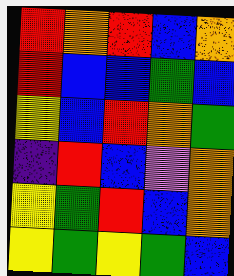[["red", "orange", "red", "blue", "orange"], ["red", "blue", "blue", "green", "blue"], ["yellow", "blue", "red", "orange", "green"], ["indigo", "red", "blue", "violet", "orange"], ["yellow", "green", "red", "blue", "orange"], ["yellow", "green", "yellow", "green", "blue"]]